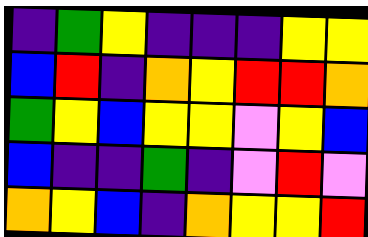[["indigo", "green", "yellow", "indigo", "indigo", "indigo", "yellow", "yellow"], ["blue", "red", "indigo", "orange", "yellow", "red", "red", "orange"], ["green", "yellow", "blue", "yellow", "yellow", "violet", "yellow", "blue"], ["blue", "indigo", "indigo", "green", "indigo", "violet", "red", "violet"], ["orange", "yellow", "blue", "indigo", "orange", "yellow", "yellow", "red"]]